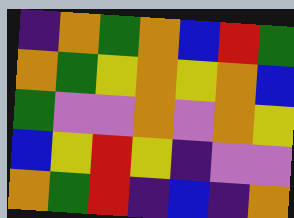[["indigo", "orange", "green", "orange", "blue", "red", "green"], ["orange", "green", "yellow", "orange", "yellow", "orange", "blue"], ["green", "violet", "violet", "orange", "violet", "orange", "yellow"], ["blue", "yellow", "red", "yellow", "indigo", "violet", "violet"], ["orange", "green", "red", "indigo", "blue", "indigo", "orange"]]